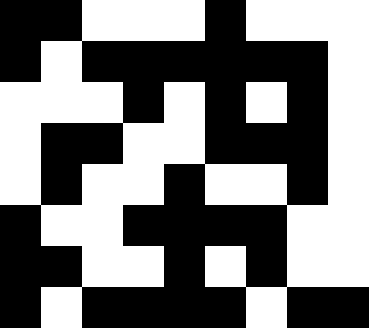[["black", "black", "white", "white", "white", "black", "white", "white", "white"], ["black", "white", "black", "black", "black", "black", "black", "black", "white"], ["white", "white", "white", "black", "white", "black", "white", "black", "white"], ["white", "black", "black", "white", "white", "black", "black", "black", "white"], ["white", "black", "white", "white", "black", "white", "white", "black", "white"], ["black", "white", "white", "black", "black", "black", "black", "white", "white"], ["black", "black", "white", "white", "black", "white", "black", "white", "white"], ["black", "white", "black", "black", "black", "black", "white", "black", "black"]]